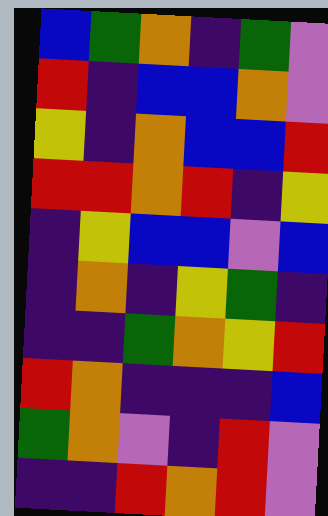[["blue", "green", "orange", "indigo", "green", "violet"], ["red", "indigo", "blue", "blue", "orange", "violet"], ["yellow", "indigo", "orange", "blue", "blue", "red"], ["red", "red", "orange", "red", "indigo", "yellow"], ["indigo", "yellow", "blue", "blue", "violet", "blue"], ["indigo", "orange", "indigo", "yellow", "green", "indigo"], ["indigo", "indigo", "green", "orange", "yellow", "red"], ["red", "orange", "indigo", "indigo", "indigo", "blue"], ["green", "orange", "violet", "indigo", "red", "violet"], ["indigo", "indigo", "red", "orange", "red", "violet"]]